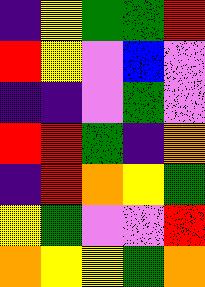[["indigo", "yellow", "green", "green", "red"], ["red", "yellow", "violet", "blue", "violet"], ["indigo", "indigo", "violet", "green", "violet"], ["red", "red", "green", "indigo", "orange"], ["indigo", "red", "orange", "yellow", "green"], ["yellow", "green", "violet", "violet", "red"], ["orange", "yellow", "yellow", "green", "orange"]]